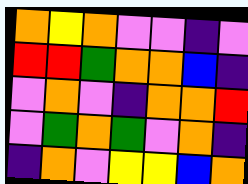[["orange", "yellow", "orange", "violet", "violet", "indigo", "violet"], ["red", "red", "green", "orange", "orange", "blue", "indigo"], ["violet", "orange", "violet", "indigo", "orange", "orange", "red"], ["violet", "green", "orange", "green", "violet", "orange", "indigo"], ["indigo", "orange", "violet", "yellow", "yellow", "blue", "orange"]]